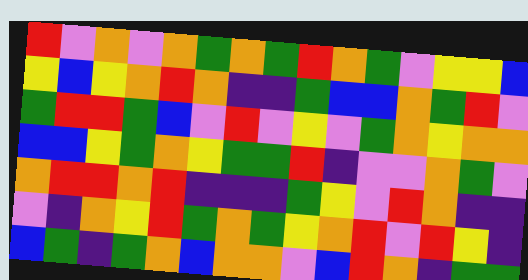[["red", "violet", "orange", "violet", "orange", "green", "orange", "green", "red", "orange", "green", "violet", "yellow", "yellow", "blue"], ["yellow", "blue", "yellow", "orange", "red", "orange", "indigo", "indigo", "green", "blue", "blue", "orange", "green", "red", "violet"], ["green", "red", "red", "green", "blue", "violet", "red", "violet", "yellow", "violet", "green", "orange", "yellow", "orange", "orange"], ["blue", "blue", "yellow", "green", "orange", "yellow", "green", "green", "red", "indigo", "violet", "violet", "orange", "green", "violet"], ["orange", "red", "red", "orange", "red", "indigo", "indigo", "indigo", "green", "yellow", "violet", "red", "orange", "indigo", "indigo"], ["violet", "indigo", "orange", "yellow", "red", "green", "orange", "green", "yellow", "orange", "red", "violet", "red", "yellow", "indigo"], ["blue", "green", "indigo", "green", "orange", "blue", "orange", "orange", "violet", "blue", "red", "orange", "indigo", "green", "green"]]